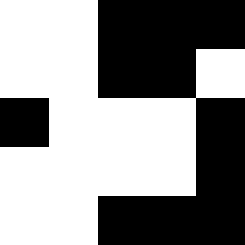[["white", "white", "black", "black", "black"], ["white", "white", "black", "black", "white"], ["black", "white", "white", "white", "black"], ["white", "white", "white", "white", "black"], ["white", "white", "black", "black", "black"]]